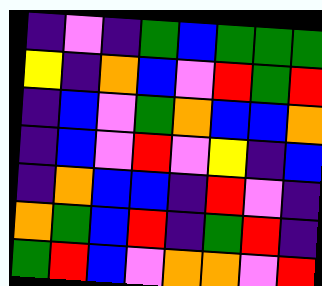[["indigo", "violet", "indigo", "green", "blue", "green", "green", "green"], ["yellow", "indigo", "orange", "blue", "violet", "red", "green", "red"], ["indigo", "blue", "violet", "green", "orange", "blue", "blue", "orange"], ["indigo", "blue", "violet", "red", "violet", "yellow", "indigo", "blue"], ["indigo", "orange", "blue", "blue", "indigo", "red", "violet", "indigo"], ["orange", "green", "blue", "red", "indigo", "green", "red", "indigo"], ["green", "red", "blue", "violet", "orange", "orange", "violet", "red"]]